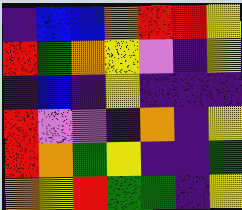[["indigo", "blue", "blue", "orange", "red", "red", "yellow"], ["red", "green", "orange", "yellow", "violet", "indigo", "yellow"], ["indigo", "blue", "indigo", "yellow", "indigo", "indigo", "indigo"], ["red", "violet", "violet", "indigo", "orange", "indigo", "yellow"], ["red", "orange", "green", "yellow", "indigo", "indigo", "green"], ["orange", "yellow", "red", "green", "green", "indigo", "yellow"]]